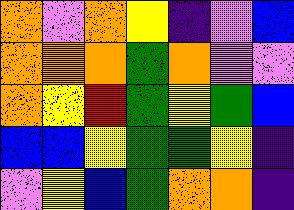[["orange", "violet", "orange", "yellow", "indigo", "violet", "blue"], ["orange", "orange", "orange", "green", "orange", "violet", "violet"], ["orange", "yellow", "red", "green", "yellow", "green", "blue"], ["blue", "blue", "yellow", "green", "green", "yellow", "indigo"], ["violet", "yellow", "blue", "green", "orange", "orange", "indigo"]]